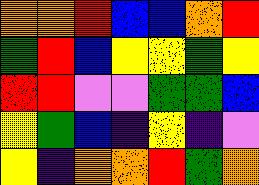[["orange", "orange", "red", "blue", "blue", "orange", "red"], ["green", "red", "blue", "yellow", "yellow", "green", "yellow"], ["red", "red", "violet", "violet", "green", "green", "blue"], ["yellow", "green", "blue", "indigo", "yellow", "indigo", "violet"], ["yellow", "indigo", "orange", "orange", "red", "green", "orange"]]